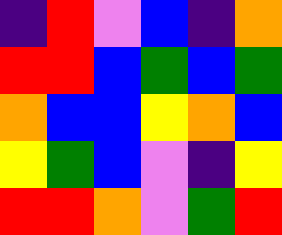[["indigo", "red", "violet", "blue", "indigo", "orange"], ["red", "red", "blue", "green", "blue", "green"], ["orange", "blue", "blue", "yellow", "orange", "blue"], ["yellow", "green", "blue", "violet", "indigo", "yellow"], ["red", "red", "orange", "violet", "green", "red"]]